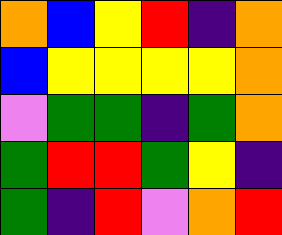[["orange", "blue", "yellow", "red", "indigo", "orange"], ["blue", "yellow", "yellow", "yellow", "yellow", "orange"], ["violet", "green", "green", "indigo", "green", "orange"], ["green", "red", "red", "green", "yellow", "indigo"], ["green", "indigo", "red", "violet", "orange", "red"]]